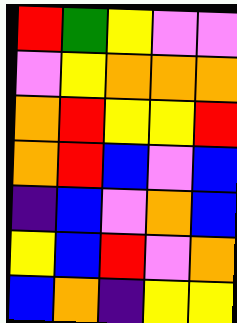[["red", "green", "yellow", "violet", "violet"], ["violet", "yellow", "orange", "orange", "orange"], ["orange", "red", "yellow", "yellow", "red"], ["orange", "red", "blue", "violet", "blue"], ["indigo", "blue", "violet", "orange", "blue"], ["yellow", "blue", "red", "violet", "orange"], ["blue", "orange", "indigo", "yellow", "yellow"]]